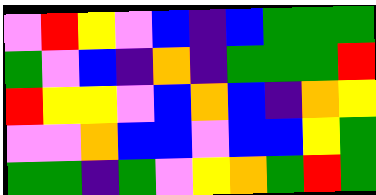[["violet", "red", "yellow", "violet", "blue", "indigo", "blue", "green", "green", "green"], ["green", "violet", "blue", "indigo", "orange", "indigo", "green", "green", "green", "red"], ["red", "yellow", "yellow", "violet", "blue", "orange", "blue", "indigo", "orange", "yellow"], ["violet", "violet", "orange", "blue", "blue", "violet", "blue", "blue", "yellow", "green"], ["green", "green", "indigo", "green", "violet", "yellow", "orange", "green", "red", "green"]]